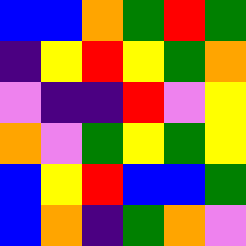[["blue", "blue", "orange", "green", "red", "green"], ["indigo", "yellow", "red", "yellow", "green", "orange"], ["violet", "indigo", "indigo", "red", "violet", "yellow"], ["orange", "violet", "green", "yellow", "green", "yellow"], ["blue", "yellow", "red", "blue", "blue", "green"], ["blue", "orange", "indigo", "green", "orange", "violet"]]